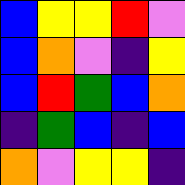[["blue", "yellow", "yellow", "red", "violet"], ["blue", "orange", "violet", "indigo", "yellow"], ["blue", "red", "green", "blue", "orange"], ["indigo", "green", "blue", "indigo", "blue"], ["orange", "violet", "yellow", "yellow", "indigo"]]